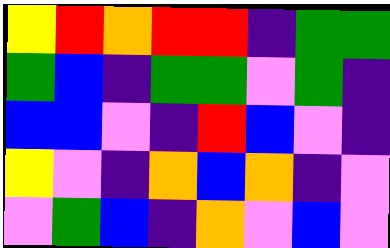[["yellow", "red", "orange", "red", "red", "indigo", "green", "green"], ["green", "blue", "indigo", "green", "green", "violet", "green", "indigo"], ["blue", "blue", "violet", "indigo", "red", "blue", "violet", "indigo"], ["yellow", "violet", "indigo", "orange", "blue", "orange", "indigo", "violet"], ["violet", "green", "blue", "indigo", "orange", "violet", "blue", "violet"]]